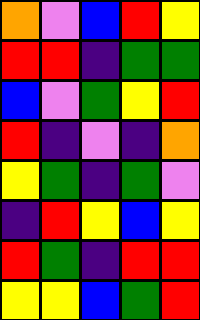[["orange", "violet", "blue", "red", "yellow"], ["red", "red", "indigo", "green", "green"], ["blue", "violet", "green", "yellow", "red"], ["red", "indigo", "violet", "indigo", "orange"], ["yellow", "green", "indigo", "green", "violet"], ["indigo", "red", "yellow", "blue", "yellow"], ["red", "green", "indigo", "red", "red"], ["yellow", "yellow", "blue", "green", "red"]]